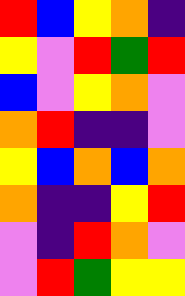[["red", "blue", "yellow", "orange", "indigo"], ["yellow", "violet", "red", "green", "red"], ["blue", "violet", "yellow", "orange", "violet"], ["orange", "red", "indigo", "indigo", "violet"], ["yellow", "blue", "orange", "blue", "orange"], ["orange", "indigo", "indigo", "yellow", "red"], ["violet", "indigo", "red", "orange", "violet"], ["violet", "red", "green", "yellow", "yellow"]]